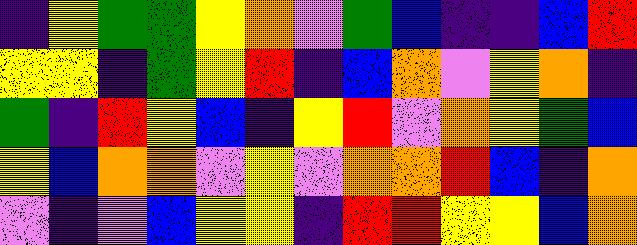[["indigo", "yellow", "green", "green", "yellow", "orange", "violet", "green", "blue", "indigo", "indigo", "blue", "red"], ["yellow", "yellow", "indigo", "green", "yellow", "red", "indigo", "blue", "orange", "violet", "yellow", "orange", "indigo"], ["green", "indigo", "red", "yellow", "blue", "indigo", "yellow", "red", "violet", "orange", "yellow", "green", "blue"], ["yellow", "blue", "orange", "orange", "violet", "yellow", "violet", "orange", "orange", "red", "blue", "indigo", "orange"], ["violet", "indigo", "violet", "blue", "yellow", "yellow", "indigo", "red", "red", "yellow", "yellow", "blue", "orange"]]